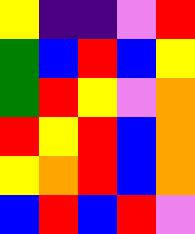[["yellow", "indigo", "indigo", "violet", "red"], ["green", "blue", "red", "blue", "yellow"], ["green", "red", "yellow", "violet", "orange"], ["red", "yellow", "red", "blue", "orange"], ["yellow", "orange", "red", "blue", "orange"], ["blue", "red", "blue", "red", "violet"]]